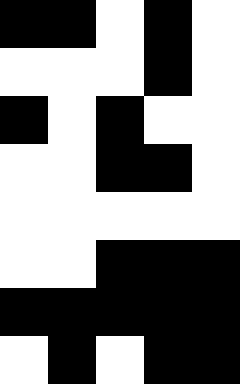[["black", "black", "white", "black", "white"], ["white", "white", "white", "black", "white"], ["black", "white", "black", "white", "white"], ["white", "white", "black", "black", "white"], ["white", "white", "white", "white", "white"], ["white", "white", "black", "black", "black"], ["black", "black", "black", "black", "black"], ["white", "black", "white", "black", "black"]]